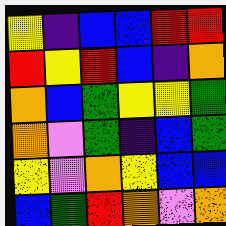[["yellow", "indigo", "blue", "blue", "red", "red"], ["red", "yellow", "red", "blue", "indigo", "orange"], ["orange", "blue", "green", "yellow", "yellow", "green"], ["orange", "violet", "green", "indigo", "blue", "green"], ["yellow", "violet", "orange", "yellow", "blue", "blue"], ["blue", "green", "red", "orange", "violet", "orange"]]